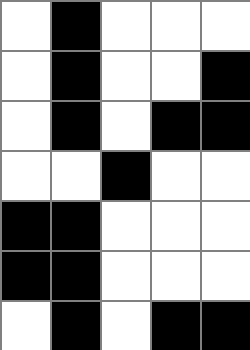[["white", "black", "white", "white", "white"], ["white", "black", "white", "white", "black"], ["white", "black", "white", "black", "black"], ["white", "white", "black", "white", "white"], ["black", "black", "white", "white", "white"], ["black", "black", "white", "white", "white"], ["white", "black", "white", "black", "black"]]